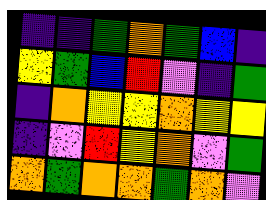[["indigo", "indigo", "green", "orange", "green", "blue", "indigo"], ["yellow", "green", "blue", "red", "violet", "indigo", "green"], ["indigo", "orange", "yellow", "yellow", "orange", "yellow", "yellow"], ["indigo", "violet", "red", "yellow", "orange", "violet", "green"], ["orange", "green", "orange", "orange", "green", "orange", "violet"]]